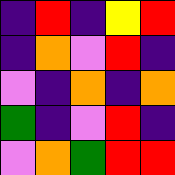[["indigo", "red", "indigo", "yellow", "red"], ["indigo", "orange", "violet", "red", "indigo"], ["violet", "indigo", "orange", "indigo", "orange"], ["green", "indigo", "violet", "red", "indigo"], ["violet", "orange", "green", "red", "red"]]